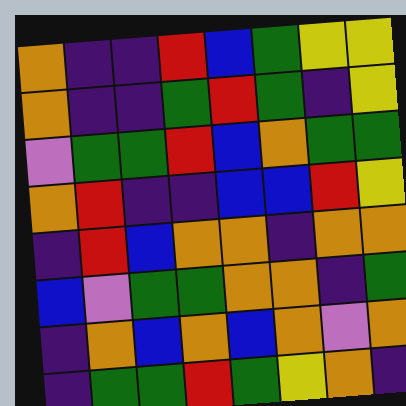[["orange", "indigo", "indigo", "red", "blue", "green", "yellow", "yellow"], ["orange", "indigo", "indigo", "green", "red", "green", "indigo", "yellow"], ["violet", "green", "green", "red", "blue", "orange", "green", "green"], ["orange", "red", "indigo", "indigo", "blue", "blue", "red", "yellow"], ["indigo", "red", "blue", "orange", "orange", "indigo", "orange", "orange"], ["blue", "violet", "green", "green", "orange", "orange", "indigo", "green"], ["indigo", "orange", "blue", "orange", "blue", "orange", "violet", "orange"], ["indigo", "green", "green", "red", "green", "yellow", "orange", "indigo"]]